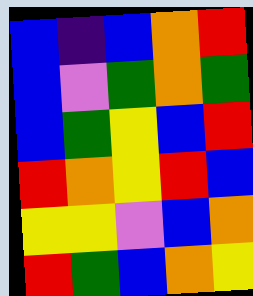[["blue", "indigo", "blue", "orange", "red"], ["blue", "violet", "green", "orange", "green"], ["blue", "green", "yellow", "blue", "red"], ["red", "orange", "yellow", "red", "blue"], ["yellow", "yellow", "violet", "blue", "orange"], ["red", "green", "blue", "orange", "yellow"]]